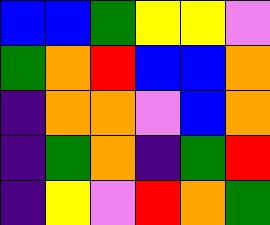[["blue", "blue", "green", "yellow", "yellow", "violet"], ["green", "orange", "red", "blue", "blue", "orange"], ["indigo", "orange", "orange", "violet", "blue", "orange"], ["indigo", "green", "orange", "indigo", "green", "red"], ["indigo", "yellow", "violet", "red", "orange", "green"]]